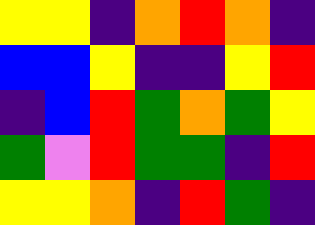[["yellow", "yellow", "indigo", "orange", "red", "orange", "indigo"], ["blue", "blue", "yellow", "indigo", "indigo", "yellow", "red"], ["indigo", "blue", "red", "green", "orange", "green", "yellow"], ["green", "violet", "red", "green", "green", "indigo", "red"], ["yellow", "yellow", "orange", "indigo", "red", "green", "indigo"]]